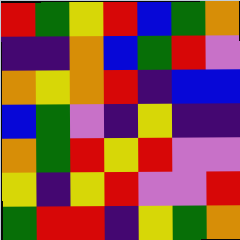[["red", "green", "yellow", "red", "blue", "green", "orange"], ["indigo", "indigo", "orange", "blue", "green", "red", "violet"], ["orange", "yellow", "orange", "red", "indigo", "blue", "blue"], ["blue", "green", "violet", "indigo", "yellow", "indigo", "indigo"], ["orange", "green", "red", "yellow", "red", "violet", "violet"], ["yellow", "indigo", "yellow", "red", "violet", "violet", "red"], ["green", "red", "red", "indigo", "yellow", "green", "orange"]]